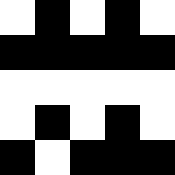[["white", "black", "white", "black", "white"], ["black", "black", "black", "black", "black"], ["white", "white", "white", "white", "white"], ["white", "black", "white", "black", "white"], ["black", "white", "black", "black", "black"]]